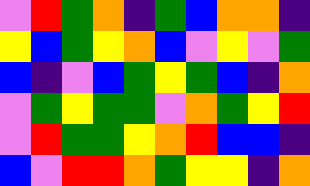[["violet", "red", "green", "orange", "indigo", "green", "blue", "orange", "orange", "indigo"], ["yellow", "blue", "green", "yellow", "orange", "blue", "violet", "yellow", "violet", "green"], ["blue", "indigo", "violet", "blue", "green", "yellow", "green", "blue", "indigo", "orange"], ["violet", "green", "yellow", "green", "green", "violet", "orange", "green", "yellow", "red"], ["violet", "red", "green", "green", "yellow", "orange", "red", "blue", "blue", "indigo"], ["blue", "violet", "red", "red", "orange", "green", "yellow", "yellow", "indigo", "orange"]]